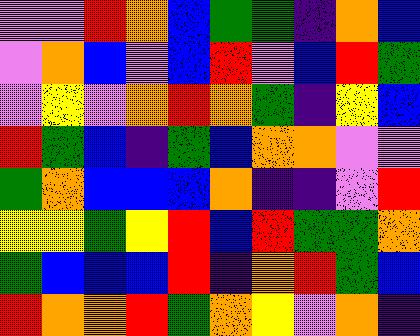[["violet", "violet", "red", "orange", "blue", "green", "green", "indigo", "orange", "blue"], ["violet", "orange", "blue", "violet", "blue", "red", "violet", "blue", "red", "green"], ["violet", "yellow", "violet", "orange", "red", "orange", "green", "indigo", "yellow", "blue"], ["red", "green", "blue", "indigo", "green", "blue", "orange", "orange", "violet", "violet"], ["green", "orange", "blue", "blue", "blue", "orange", "indigo", "indigo", "violet", "red"], ["yellow", "yellow", "green", "yellow", "red", "blue", "red", "green", "green", "orange"], ["green", "blue", "blue", "blue", "red", "indigo", "orange", "red", "green", "blue"], ["red", "orange", "orange", "red", "green", "orange", "yellow", "violet", "orange", "indigo"]]